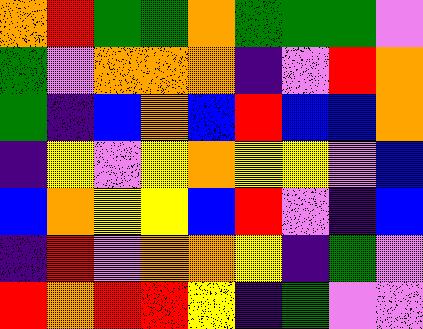[["orange", "red", "green", "green", "orange", "green", "green", "green", "violet"], ["green", "violet", "orange", "orange", "orange", "indigo", "violet", "red", "orange"], ["green", "indigo", "blue", "orange", "blue", "red", "blue", "blue", "orange"], ["indigo", "yellow", "violet", "yellow", "orange", "yellow", "yellow", "violet", "blue"], ["blue", "orange", "yellow", "yellow", "blue", "red", "violet", "indigo", "blue"], ["indigo", "red", "violet", "orange", "orange", "yellow", "indigo", "green", "violet"], ["red", "orange", "red", "red", "yellow", "indigo", "green", "violet", "violet"]]